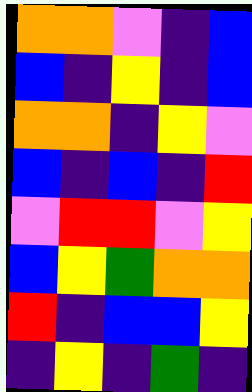[["orange", "orange", "violet", "indigo", "blue"], ["blue", "indigo", "yellow", "indigo", "blue"], ["orange", "orange", "indigo", "yellow", "violet"], ["blue", "indigo", "blue", "indigo", "red"], ["violet", "red", "red", "violet", "yellow"], ["blue", "yellow", "green", "orange", "orange"], ["red", "indigo", "blue", "blue", "yellow"], ["indigo", "yellow", "indigo", "green", "indigo"]]